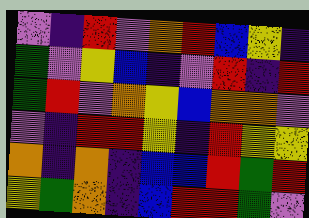[["violet", "indigo", "red", "violet", "orange", "red", "blue", "yellow", "indigo"], ["green", "violet", "yellow", "blue", "indigo", "violet", "red", "indigo", "red"], ["green", "red", "violet", "orange", "yellow", "blue", "orange", "orange", "violet"], ["violet", "indigo", "red", "red", "yellow", "indigo", "red", "yellow", "yellow"], ["orange", "indigo", "orange", "indigo", "blue", "blue", "red", "green", "red"], ["yellow", "green", "orange", "indigo", "blue", "red", "red", "green", "violet"]]